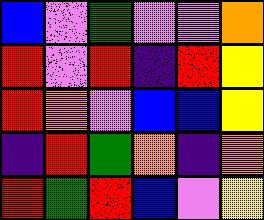[["blue", "violet", "green", "violet", "violet", "orange"], ["red", "violet", "red", "indigo", "red", "yellow"], ["red", "orange", "violet", "blue", "blue", "yellow"], ["indigo", "red", "green", "orange", "indigo", "orange"], ["red", "green", "red", "blue", "violet", "yellow"]]